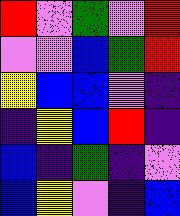[["red", "violet", "green", "violet", "red"], ["violet", "violet", "blue", "green", "red"], ["yellow", "blue", "blue", "violet", "indigo"], ["indigo", "yellow", "blue", "red", "indigo"], ["blue", "indigo", "green", "indigo", "violet"], ["blue", "yellow", "violet", "indigo", "blue"]]